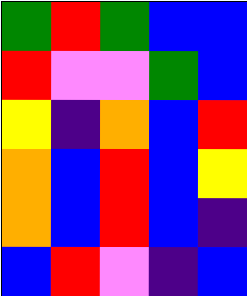[["green", "red", "green", "blue", "blue"], ["red", "violet", "violet", "green", "blue"], ["yellow", "indigo", "orange", "blue", "red"], ["orange", "blue", "red", "blue", "yellow"], ["orange", "blue", "red", "blue", "indigo"], ["blue", "red", "violet", "indigo", "blue"]]